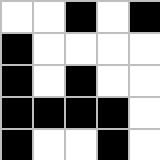[["white", "white", "black", "white", "black"], ["black", "white", "white", "white", "white"], ["black", "white", "black", "white", "white"], ["black", "black", "black", "black", "white"], ["black", "white", "white", "black", "white"]]